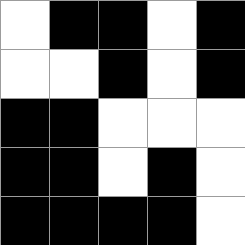[["white", "black", "black", "white", "black"], ["white", "white", "black", "white", "black"], ["black", "black", "white", "white", "white"], ["black", "black", "white", "black", "white"], ["black", "black", "black", "black", "white"]]